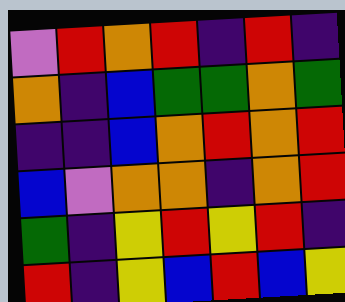[["violet", "red", "orange", "red", "indigo", "red", "indigo"], ["orange", "indigo", "blue", "green", "green", "orange", "green"], ["indigo", "indigo", "blue", "orange", "red", "orange", "red"], ["blue", "violet", "orange", "orange", "indigo", "orange", "red"], ["green", "indigo", "yellow", "red", "yellow", "red", "indigo"], ["red", "indigo", "yellow", "blue", "red", "blue", "yellow"]]